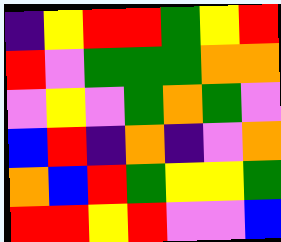[["indigo", "yellow", "red", "red", "green", "yellow", "red"], ["red", "violet", "green", "green", "green", "orange", "orange"], ["violet", "yellow", "violet", "green", "orange", "green", "violet"], ["blue", "red", "indigo", "orange", "indigo", "violet", "orange"], ["orange", "blue", "red", "green", "yellow", "yellow", "green"], ["red", "red", "yellow", "red", "violet", "violet", "blue"]]